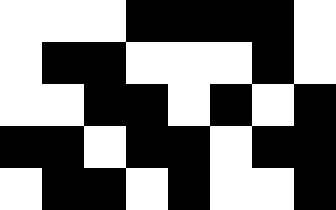[["white", "white", "white", "black", "black", "black", "black", "white"], ["white", "black", "black", "white", "white", "white", "black", "white"], ["white", "white", "black", "black", "white", "black", "white", "black"], ["black", "black", "white", "black", "black", "white", "black", "black"], ["white", "black", "black", "white", "black", "white", "white", "black"]]